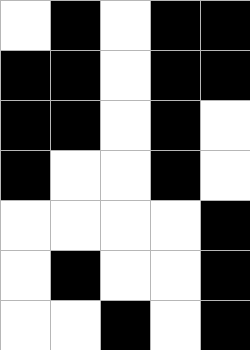[["white", "black", "white", "black", "black"], ["black", "black", "white", "black", "black"], ["black", "black", "white", "black", "white"], ["black", "white", "white", "black", "white"], ["white", "white", "white", "white", "black"], ["white", "black", "white", "white", "black"], ["white", "white", "black", "white", "black"]]